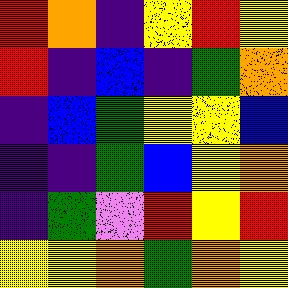[["red", "orange", "indigo", "yellow", "red", "yellow"], ["red", "indigo", "blue", "indigo", "green", "orange"], ["indigo", "blue", "green", "yellow", "yellow", "blue"], ["indigo", "indigo", "green", "blue", "yellow", "orange"], ["indigo", "green", "violet", "red", "yellow", "red"], ["yellow", "yellow", "orange", "green", "orange", "yellow"]]